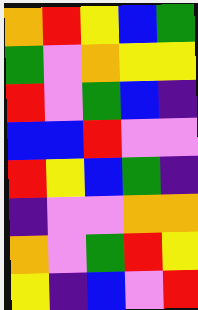[["orange", "red", "yellow", "blue", "green"], ["green", "violet", "orange", "yellow", "yellow"], ["red", "violet", "green", "blue", "indigo"], ["blue", "blue", "red", "violet", "violet"], ["red", "yellow", "blue", "green", "indigo"], ["indigo", "violet", "violet", "orange", "orange"], ["orange", "violet", "green", "red", "yellow"], ["yellow", "indigo", "blue", "violet", "red"]]